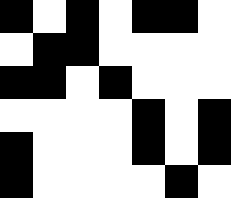[["black", "white", "black", "white", "black", "black", "white"], ["white", "black", "black", "white", "white", "white", "white"], ["black", "black", "white", "black", "white", "white", "white"], ["white", "white", "white", "white", "black", "white", "black"], ["black", "white", "white", "white", "black", "white", "black"], ["black", "white", "white", "white", "white", "black", "white"]]